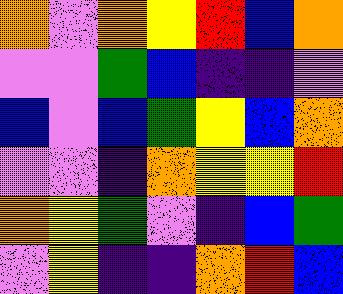[["orange", "violet", "orange", "yellow", "red", "blue", "orange"], ["violet", "violet", "green", "blue", "indigo", "indigo", "violet"], ["blue", "violet", "blue", "green", "yellow", "blue", "orange"], ["violet", "violet", "indigo", "orange", "yellow", "yellow", "red"], ["orange", "yellow", "green", "violet", "indigo", "blue", "green"], ["violet", "yellow", "indigo", "indigo", "orange", "red", "blue"]]